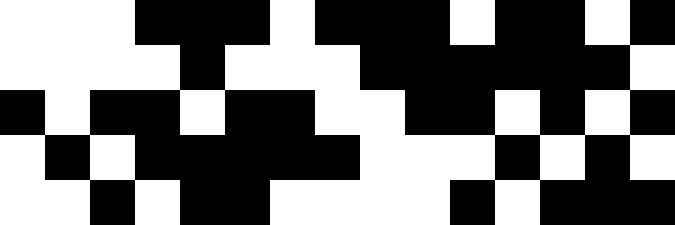[["white", "white", "white", "black", "black", "black", "white", "black", "black", "black", "white", "black", "black", "white", "black"], ["white", "white", "white", "white", "black", "white", "white", "white", "black", "black", "black", "black", "black", "black", "white"], ["black", "white", "black", "black", "white", "black", "black", "white", "white", "black", "black", "white", "black", "white", "black"], ["white", "black", "white", "black", "black", "black", "black", "black", "white", "white", "white", "black", "white", "black", "white"], ["white", "white", "black", "white", "black", "black", "white", "white", "white", "white", "black", "white", "black", "black", "black"]]